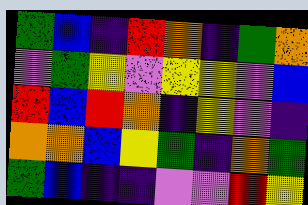[["green", "blue", "indigo", "red", "orange", "indigo", "green", "orange"], ["violet", "green", "yellow", "violet", "yellow", "yellow", "violet", "blue"], ["red", "blue", "red", "orange", "indigo", "yellow", "violet", "indigo"], ["orange", "orange", "blue", "yellow", "green", "indigo", "orange", "green"], ["green", "blue", "indigo", "indigo", "violet", "violet", "red", "yellow"]]